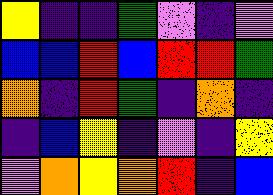[["yellow", "indigo", "indigo", "green", "violet", "indigo", "violet"], ["blue", "blue", "red", "blue", "red", "red", "green"], ["orange", "indigo", "red", "green", "indigo", "orange", "indigo"], ["indigo", "blue", "yellow", "indigo", "violet", "indigo", "yellow"], ["violet", "orange", "yellow", "orange", "red", "indigo", "blue"]]